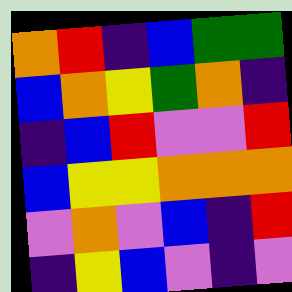[["orange", "red", "indigo", "blue", "green", "green"], ["blue", "orange", "yellow", "green", "orange", "indigo"], ["indigo", "blue", "red", "violet", "violet", "red"], ["blue", "yellow", "yellow", "orange", "orange", "orange"], ["violet", "orange", "violet", "blue", "indigo", "red"], ["indigo", "yellow", "blue", "violet", "indigo", "violet"]]